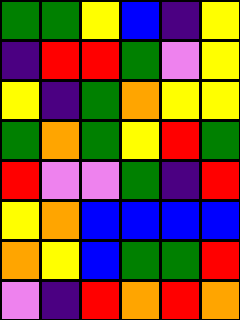[["green", "green", "yellow", "blue", "indigo", "yellow"], ["indigo", "red", "red", "green", "violet", "yellow"], ["yellow", "indigo", "green", "orange", "yellow", "yellow"], ["green", "orange", "green", "yellow", "red", "green"], ["red", "violet", "violet", "green", "indigo", "red"], ["yellow", "orange", "blue", "blue", "blue", "blue"], ["orange", "yellow", "blue", "green", "green", "red"], ["violet", "indigo", "red", "orange", "red", "orange"]]